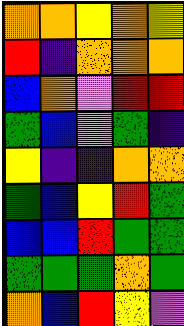[["orange", "orange", "yellow", "orange", "yellow"], ["red", "indigo", "orange", "orange", "orange"], ["blue", "orange", "violet", "red", "red"], ["green", "blue", "violet", "green", "indigo"], ["yellow", "indigo", "indigo", "orange", "orange"], ["green", "blue", "yellow", "red", "green"], ["blue", "blue", "red", "green", "green"], ["green", "green", "green", "orange", "green"], ["orange", "blue", "red", "yellow", "violet"]]